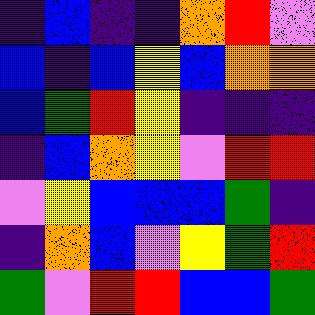[["indigo", "blue", "indigo", "indigo", "orange", "red", "violet"], ["blue", "indigo", "blue", "yellow", "blue", "orange", "orange"], ["blue", "green", "red", "yellow", "indigo", "indigo", "indigo"], ["indigo", "blue", "orange", "yellow", "violet", "red", "red"], ["violet", "yellow", "blue", "blue", "blue", "green", "indigo"], ["indigo", "orange", "blue", "violet", "yellow", "green", "red"], ["green", "violet", "red", "red", "blue", "blue", "green"]]